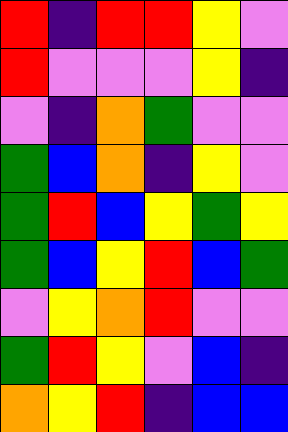[["red", "indigo", "red", "red", "yellow", "violet"], ["red", "violet", "violet", "violet", "yellow", "indigo"], ["violet", "indigo", "orange", "green", "violet", "violet"], ["green", "blue", "orange", "indigo", "yellow", "violet"], ["green", "red", "blue", "yellow", "green", "yellow"], ["green", "blue", "yellow", "red", "blue", "green"], ["violet", "yellow", "orange", "red", "violet", "violet"], ["green", "red", "yellow", "violet", "blue", "indigo"], ["orange", "yellow", "red", "indigo", "blue", "blue"]]